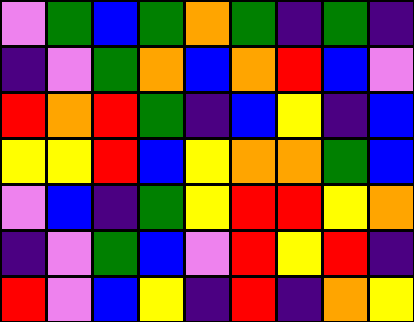[["violet", "green", "blue", "green", "orange", "green", "indigo", "green", "indigo"], ["indigo", "violet", "green", "orange", "blue", "orange", "red", "blue", "violet"], ["red", "orange", "red", "green", "indigo", "blue", "yellow", "indigo", "blue"], ["yellow", "yellow", "red", "blue", "yellow", "orange", "orange", "green", "blue"], ["violet", "blue", "indigo", "green", "yellow", "red", "red", "yellow", "orange"], ["indigo", "violet", "green", "blue", "violet", "red", "yellow", "red", "indigo"], ["red", "violet", "blue", "yellow", "indigo", "red", "indigo", "orange", "yellow"]]